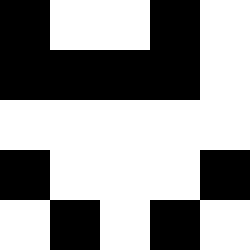[["black", "white", "white", "black", "white"], ["black", "black", "black", "black", "white"], ["white", "white", "white", "white", "white"], ["black", "white", "white", "white", "black"], ["white", "black", "white", "black", "white"]]